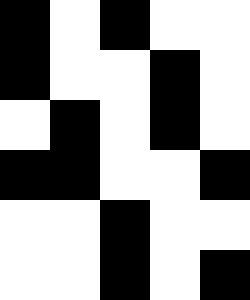[["black", "white", "black", "white", "white"], ["black", "white", "white", "black", "white"], ["white", "black", "white", "black", "white"], ["black", "black", "white", "white", "black"], ["white", "white", "black", "white", "white"], ["white", "white", "black", "white", "black"]]